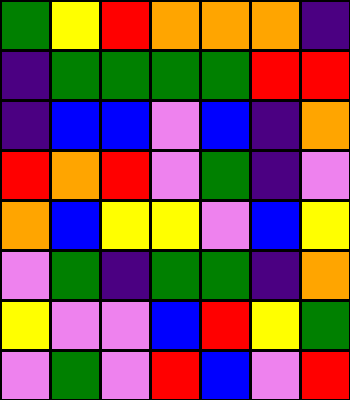[["green", "yellow", "red", "orange", "orange", "orange", "indigo"], ["indigo", "green", "green", "green", "green", "red", "red"], ["indigo", "blue", "blue", "violet", "blue", "indigo", "orange"], ["red", "orange", "red", "violet", "green", "indigo", "violet"], ["orange", "blue", "yellow", "yellow", "violet", "blue", "yellow"], ["violet", "green", "indigo", "green", "green", "indigo", "orange"], ["yellow", "violet", "violet", "blue", "red", "yellow", "green"], ["violet", "green", "violet", "red", "blue", "violet", "red"]]